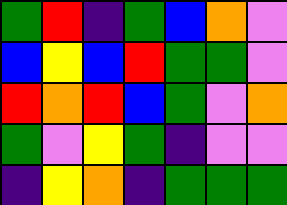[["green", "red", "indigo", "green", "blue", "orange", "violet"], ["blue", "yellow", "blue", "red", "green", "green", "violet"], ["red", "orange", "red", "blue", "green", "violet", "orange"], ["green", "violet", "yellow", "green", "indigo", "violet", "violet"], ["indigo", "yellow", "orange", "indigo", "green", "green", "green"]]